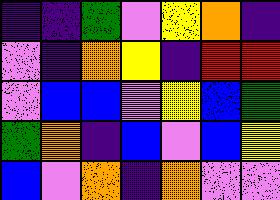[["indigo", "indigo", "green", "violet", "yellow", "orange", "indigo"], ["violet", "indigo", "orange", "yellow", "indigo", "red", "red"], ["violet", "blue", "blue", "violet", "yellow", "blue", "green"], ["green", "orange", "indigo", "blue", "violet", "blue", "yellow"], ["blue", "violet", "orange", "indigo", "orange", "violet", "violet"]]